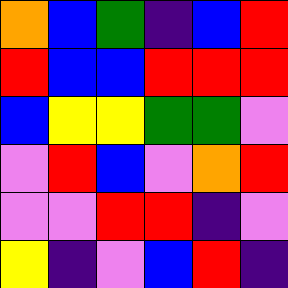[["orange", "blue", "green", "indigo", "blue", "red"], ["red", "blue", "blue", "red", "red", "red"], ["blue", "yellow", "yellow", "green", "green", "violet"], ["violet", "red", "blue", "violet", "orange", "red"], ["violet", "violet", "red", "red", "indigo", "violet"], ["yellow", "indigo", "violet", "blue", "red", "indigo"]]